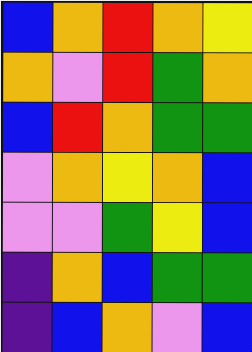[["blue", "orange", "red", "orange", "yellow"], ["orange", "violet", "red", "green", "orange"], ["blue", "red", "orange", "green", "green"], ["violet", "orange", "yellow", "orange", "blue"], ["violet", "violet", "green", "yellow", "blue"], ["indigo", "orange", "blue", "green", "green"], ["indigo", "blue", "orange", "violet", "blue"]]